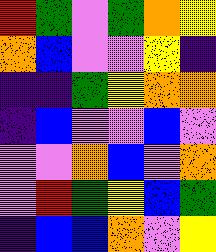[["red", "green", "violet", "green", "orange", "yellow"], ["orange", "blue", "violet", "violet", "yellow", "indigo"], ["indigo", "indigo", "green", "yellow", "orange", "orange"], ["indigo", "blue", "violet", "violet", "blue", "violet"], ["violet", "violet", "orange", "blue", "violet", "orange"], ["violet", "red", "green", "yellow", "blue", "green"], ["indigo", "blue", "blue", "orange", "violet", "yellow"]]